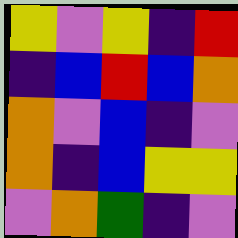[["yellow", "violet", "yellow", "indigo", "red"], ["indigo", "blue", "red", "blue", "orange"], ["orange", "violet", "blue", "indigo", "violet"], ["orange", "indigo", "blue", "yellow", "yellow"], ["violet", "orange", "green", "indigo", "violet"]]